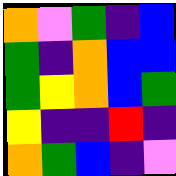[["orange", "violet", "green", "indigo", "blue"], ["green", "indigo", "orange", "blue", "blue"], ["green", "yellow", "orange", "blue", "green"], ["yellow", "indigo", "indigo", "red", "indigo"], ["orange", "green", "blue", "indigo", "violet"]]